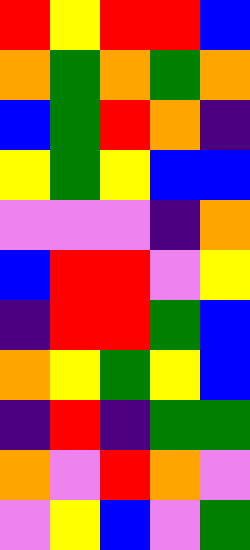[["red", "yellow", "red", "red", "blue"], ["orange", "green", "orange", "green", "orange"], ["blue", "green", "red", "orange", "indigo"], ["yellow", "green", "yellow", "blue", "blue"], ["violet", "violet", "violet", "indigo", "orange"], ["blue", "red", "red", "violet", "yellow"], ["indigo", "red", "red", "green", "blue"], ["orange", "yellow", "green", "yellow", "blue"], ["indigo", "red", "indigo", "green", "green"], ["orange", "violet", "red", "orange", "violet"], ["violet", "yellow", "blue", "violet", "green"]]